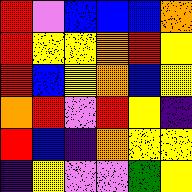[["red", "violet", "blue", "blue", "blue", "orange"], ["red", "yellow", "yellow", "orange", "red", "yellow"], ["red", "blue", "yellow", "orange", "blue", "yellow"], ["orange", "red", "violet", "red", "yellow", "indigo"], ["red", "blue", "indigo", "orange", "yellow", "yellow"], ["indigo", "yellow", "violet", "violet", "green", "yellow"]]